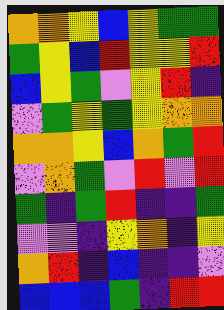[["orange", "orange", "yellow", "blue", "yellow", "green", "green"], ["green", "yellow", "blue", "red", "yellow", "yellow", "red"], ["blue", "yellow", "green", "violet", "yellow", "red", "indigo"], ["violet", "green", "yellow", "green", "yellow", "orange", "orange"], ["orange", "orange", "yellow", "blue", "orange", "green", "red"], ["violet", "orange", "green", "violet", "red", "violet", "red"], ["green", "indigo", "green", "red", "indigo", "indigo", "green"], ["violet", "violet", "indigo", "yellow", "orange", "indigo", "yellow"], ["orange", "red", "indigo", "blue", "indigo", "indigo", "violet"], ["blue", "blue", "blue", "green", "indigo", "red", "red"]]